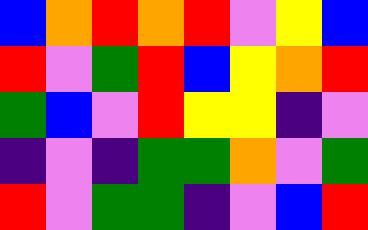[["blue", "orange", "red", "orange", "red", "violet", "yellow", "blue"], ["red", "violet", "green", "red", "blue", "yellow", "orange", "red"], ["green", "blue", "violet", "red", "yellow", "yellow", "indigo", "violet"], ["indigo", "violet", "indigo", "green", "green", "orange", "violet", "green"], ["red", "violet", "green", "green", "indigo", "violet", "blue", "red"]]